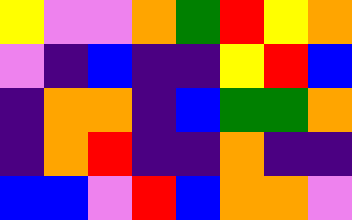[["yellow", "violet", "violet", "orange", "green", "red", "yellow", "orange"], ["violet", "indigo", "blue", "indigo", "indigo", "yellow", "red", "blue"], ["indigo", "orange", "orange", "indigo", "blue", "green", "green", "orange"], ["indigo", "orange", "red", "indigo", "indigo", "orange", "indigo", "indigo"], ["blue", "blue", "violet", "red", "blue", "orange", "orange", "violet"]]